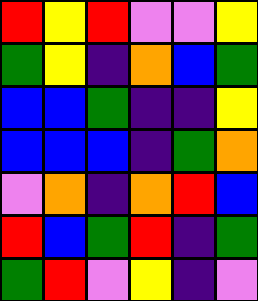[["red", "yellow", "red", "violet", "violet", "yellow"], ["green", "yellow", "indigo", "orange", "blue", "green"], ["blue", "blue", "green", "indigo", "indigo", "yellow"], ["blue", "blue", "blue", "indigo", "green", "orange"], ["violet", "orange", "indigo", "orange", "red", "blue"], ["red", "blue", "green", "red", "indigo", "green"], ["green", "red", "violet", "yellow", "indigo", "violet"]]